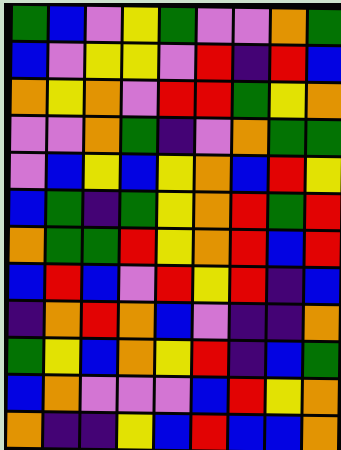[["green", "blue", "violet", "yellow", "green", "violet", "violet", "orange", "green"], ["blue", "violet", "yellow", "yellow", "violet", "red", "indigo", "red", "blue"], ["orange", "yellow", "orange", "violet", "red", "red", "green", "yellow", "orange"], ["violet", "violet", "orange", "green", "indigo", "violet", "orange", "green", "green"], ["violet", "blue", "yellow", "blue", "yellow", "orange", "blue", "red", "yellow"], ["blue", "green", "indigo", "green", "yellow", "orange", "red", "green", "red"], ["orange", "green", "green", "red", "yellow", "orange", "red", "blue", "red"], ["blue", "red", "blue", "violet", "red", "yellow", "red", "indigo", "blue"], ["indigo", "orange", "red", "orange", "blue", "violet", "indigo", "indigo", "orange"], ["green", "yellow", "blue", "orange", "yellow", "red", "indigo", "blue", "green"], ["blue", "orange", "violet", "violet", "violet", "blue", "red", "yellow", "orange"], ["orange", "indigo", "indigo", "yellow", "blue", "red", "blue", "blue", "orange"]]